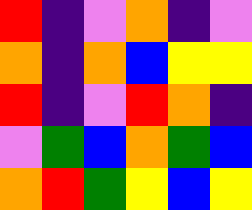[["red", "indigo", "violet", "orange", "indigo", "violet"], ["orange", "indigo", "orange", "blue", "yellow", "yellow"], ["red", "indigo", "violet", "red", "orange", "indigo"], ["violet", "green", "blue", "orange", "green", "blue"], ["orange", "red", "green", "yellow", "blue", "yellow"]]